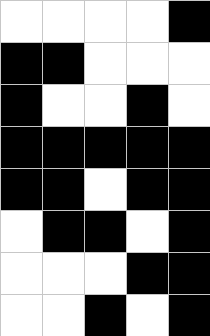[["white", "white", "white", "white", "black"], ["black", "black", "white", "white", "white"], ["black", "white", "white", "black", "white"], ["black", "black", "black", "black", "black"], ["black", "black", "white", "black", "black"], ["white", "black", "black", "white", "black"], ["white", "white", "white", "black", "black"], ["white", "white", "black", "white", "black"]]